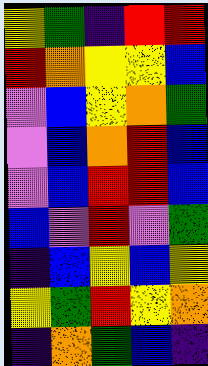[["yellow", "green", "indigo", "red", "red"], ["red", "orange", "yellow", "yellow", "blue"], ["violet", "blue", "yellow", "orange", "green"], ["violet", "blue", "orange", "red", "blue"], ["violet", "blue", "red", "red", "blue"], ["blue", "violet", "red", "violet", "green"], ["indigo", "blue", "yellow", "blue", "yellow"], ["yellow", "green", "red", "yellow", "orange"], ["indigo", "orange", "green", "blue", "indigo"]]